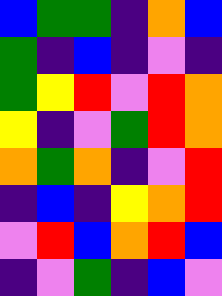[["blue", "green", "green", "indigo", "orange", "blue"], ["green", "indigo", "blue", "indigo", "violet", "indigo"], ["green", "yellow", "red", "violet", "red", "orange"], ["yellow", "indigo", "violet", "green", "red", "orange"], ["orange", "green", "orange", "indigo", "violet", "red"], ["indigo", "blue", "indigo", "yellow", "orange", "red"], ["violet", "red", "blue", "orange", "red", "blue"], ["indigo", "violet", "green", "indigo", "blue", "violet"]]